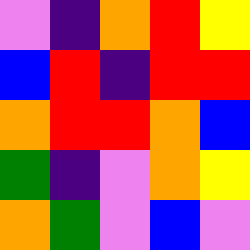[["violet", "indigo", "orange", "red", "yellow"], ["blue", "red", "indigo", "red", "red"], ["orange", "red", "red", "orange", "blue"], ["green", "indigo", "violet", "orange", "yellow"], ["orange", "green", "violet", "blue", "violet"]]